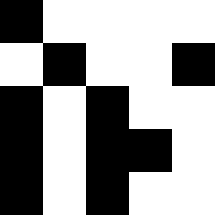[["black", "white", "white", "white", "white"], ["white", "black", "white", "white", "black"], ["black", "white", "black", "white", "white"], ["black", "white", "black", "black", "white"], ["black", "white", "black", "white", "white"]]